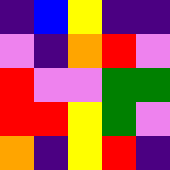[["indigo", "blue", "yellow", "indigo", "indigo"], ["violet", "indigo", "orange", "red", "violet"], ["red", "violet", "violet", "green", "green"], ["red", "red", "yellow", "green", "violet"], ["orange", "indigo", "yellow", "red", "indigo"]]